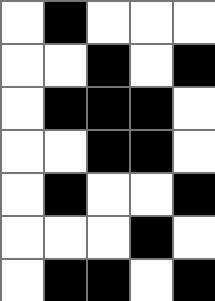[["white", "black", "white", "white", "white"], ["white", "white", "black", "white", "black"], ["white", "black", "black", "black", "white"], ["white", "white", "black", "black", "white"], ["white", "black", "white", "white", "black"], ["white", "white", "white", "black", "white"], ["white", "black", "black", "white", "black"]]